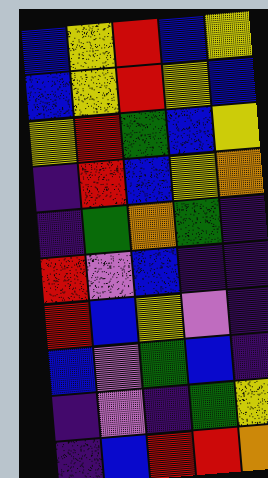[["blue", "yellow", "red", "blue", "yellow"], ["blue", "yellow", "red", "yellow", "blue"], ["yellow", "red", "green", "blue", "yellow"], ["indigo", "red", "blue", "yellow", "orange"], ["indigo", "green", "orange", "green", "indigo"], ["red", "violet", "blue", "indigo", "indigo"], ["red", "blue", "yellow", "violet", "indigo"], ["blue", "violet", "green", "blue", "indigo"], ["indigo", "violet", "indigo", "green", "yellow"], ["indigo", "blue", "red", "red", "orange"]]